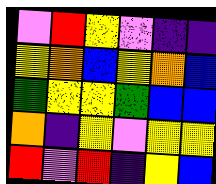[["violet", "red", "yellow", "violet", "indigo", "indigo"], ["yellow", "orange", "blue", "yellow", "orange", "blue"], ["green", "yellow", "yellow", "green", "blue", "blue"], ["orange", "indigo", "yellow", "violet", "yellow", "yellow"], ["red", "violet", "red", "indigo", "yellow", "blue"]]